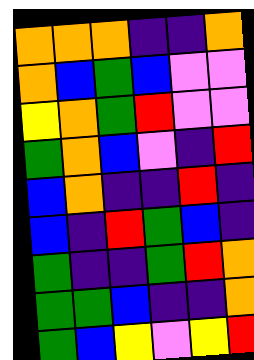[["orange", "orange", "orange", "indigo", "indigo", "orange"], ["orange", "blue", "green", "blue", "violet", "violet"], ["yellow", "orange", "green", "red", "violet", "violet"], ["green", "orange", "blue", "violet", "indigo", "red"], ["blue", "orange", "indigo", "indigo", "red", "indigo"], ["blue", "indigo", "red", "green", "blue", "indigo"], ["green", "indigo", "indigo", "green", "red", "orange"], ["green", "green", "blue", "indigo", "indigo", "orange"], ["green", "blue", "yellow", "violet", "yellow", "red"]]